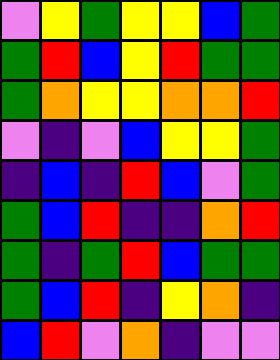[["violet", "yellow", "green", "yellow", "yellow", "blue", "green"], ["green", "red", "blue", "yellow", "red", "green", "green"], ["green", "orange", "yellow", "yellow", "orange", "orange", "red"], ["violet", "indigo", "violet", "blue", "yellow", "yellow", "green"], ["indigo", "blue", "indigo", "red", "blue", "violet", "green"], ["green", "blue", "red", "indigo", "indigo", "orange", "red"], ["green", "indigo", "green", "red", "blue", "green", "green"], ["green", "blue", "red", "indigo", "yellow", "orange", "indigo"], ["blue", "red", "violet", "orange", "indigo", "violet", "violet"]]